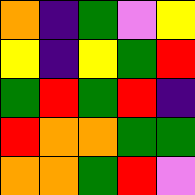[["orange", "indigo", "green", "violet", "yellow"], ["yellow", "indigo", "yellow", "green", "red"], ["green", "red", "green", "red", "indigo"], ["red", "orange", "orange", "green", "green"], ["orange", "orange", "green", "red", "violet"]]